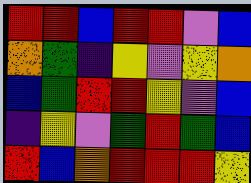[["red", "red", "blue", "red", "red", "violet", "blue"], ["orange", "green", "indigo", "yellow", "violet", "yellow", "orange"], ["blue", "green", "red", "red", "yellow", "violet", "blue"], ["indigo", "yellow", "violet", "green", "red", "green", "blue"], ["red", "blue", "orange", "red", "red", "red", "yellow"]]